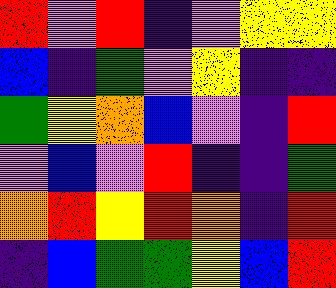[["red", "violet", "red", "indigo", "violet", "yellow", "yellow"], ["blue", "indigo", "green", "violet", "yellow", "indigo", "indigo"], ["green", "yellow", "orange", "blue", "violet", "indigo", "red"], ["violet", "blue", "violet", "red", "indigo", "indigo", "green"], ["orange", "red", "yellow", "red", "orange", "indigo", "red"], ["indigo", "blue", "green", "green", "yellow", "blue", "red"]]